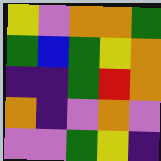[["yellow", "violet", "orange", "orange", "green"], ["green", "blue", "green", "yellow", "orange"], ["indigo", "indigo", "green", "red", "orange"], ["orange", "indigo", "violet", "orange", "violet"], ["violet", "violet", "green", "yellow", "indigo"]]